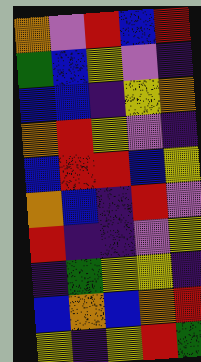[["orange", "violet", "red", "blue", "red"], ["green", "blue", "yellow", "violet", "indigo"], ["blue", "blue", "indigo", "yellow", "orange"], ["orange", "red", "yellow", "violet", "indigo"], ["blue", "red", "red", "blue", "yellow"], ["orange", "blue", "indigo", "red", "violet"], ["red", "indigo", "indigo", "violet", "yellow"], ["indigo", "green", "yellow", "yellow", "indigo"], ["blue", "orange", "blue", "orange", "red"], ["yellow", "indigo", "yellow", "red", "green"]]